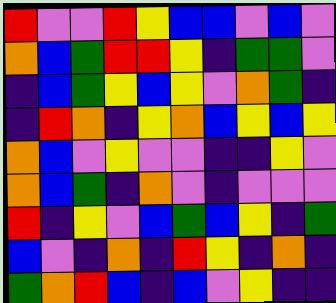[["red", "violet", "violet", "red", "yellow", "blue", "blue", "violet", "blue", "violet"], ["orange", "blue", "green", "red", "red", "yellow", "indigo", "green", "green", "violet"], ["indigo", "blue", "green", "yellow", "blue", "yellow", "violet", "orange", "green", "indigo"], ["indigo", "red", "orange", "indigo", "yellow", "orange", "blue", "yellow", "blue", "yellow"], ["orange", "blue", "violet", "yellow", "violet", "violet", "indigo", "indigo", "yellow", "violet"], ["orange", "blue", "green", "indigo", "orange", "violet", "indigo", "violet", "violet", "violet"], ["red", "indigo", "yellow", "violet", "blue", "green", "blue", "yellow", "indigo", "green"], ["blue", "violet", "indigo", "orange", "indigo", "red", "yellow", "indigo", "orange", "indigo"], ["green", "orange", "red", "blue", "indigo", "blue", "violet", "yellow", "indigo", "indigo"]]